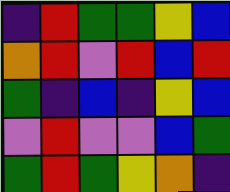[["indigo", "red", "green", "green", "yellow", "blue"], ["orange", "red", "violet", "red", "blue", "red"], ["green", "indigo", "blue", "indigo", "yellow", "blue"], ["violet", "red", "violet", "violet", "blue", "green"], ["green", "red", "green", "yellow", "orange", "indigo"]]